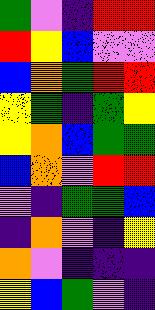[["green", "violet", "indigo", "red", "red"], ["red", "yellow", "blue", "violet", "violet"], ["blue", "orange", "green", "red", "red"], ["yellow", "green", "indigo", "green", "yellow"], ["yellow", "orange", "blue", "green", "green"], ["blue", "orange", "violet", "red", "red"], ["violet", "indigo", "green", "green", "blue"], ["indigo", "orange", "violet", "indigo", "yellow"], ["orange", "violet", "indigo", "indigo", "indigo"], ["yellow", "blue", "green", "violet", "indigo"]]